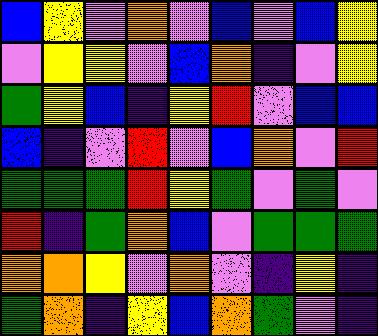[["blue", "yellow", "violet", "orange", "violet", "blue", "violet", "blue", "yellow"], ["violet", "yellow", "yellow", "violet", "blue", "orange", "indigo", "violet", "yellow"], ["green", "yellow", "blue", "indigo", "yellow", "red", "violet", "blue", "blue"], ["blue", "indigo", "violet", "red", "violet", "blue", "orange", "violet", "red"], ["green", "green", "green", "red", "yellow", "green", "violet", "green", "violet"], ["red", "indigo", "green", "orange", "blue", "violet", "green", "green", "green"], ["orange", "orange", "yellow", "violet", "orange", "violet", "indigo", "yellow", "indigo"], ["green", "orange", "indigo", "yellow", "blue", "orange", "green", "violet", "indigo"]]